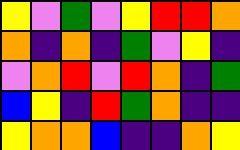[["yellow", "violet", "green", "violet", "yellow", "red", "red", "orange"], ["orange", "indigo", "orange", "indigo", "green", "violet", "yellow", "indigo"], ["violet", "orange", "red", "violet", "red", "orange", "indigo", "green"], ["blue", "yellow", "indigo", "red", "green", "orange", "indigo", "indigo"], ["yellow", "orange", "orange", "blue", "indigo", "indigo", "orange", "yellow"]]